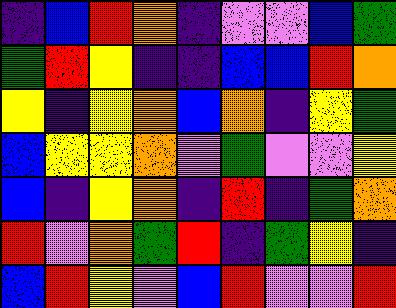[["indigo", "blue", "red", "orange", "indigo", "violet", "violet", "blue", "green"], ["green", "red", "yellow", "indigo", "indigo", "blue", "blue", "red", "orange"], ["yellow", "indigo", "yellow", "orange", "blue", "orange", "indigo", "yellow", "green"], ["blue", "yellow", "yellow", "orange", "violet", "green", "violet", "violet", "yellow"], ["blue", "indigo", "yellow", "orange", "indigo", "red", "indigo", "green", "orange"], ["red", "violet", "orange", "green", "red", "indigo", "green", "yellow", "indigo"], ["blue", "red", "yellow", "violet", "blue", "red", "violet", "violet", "red"]]